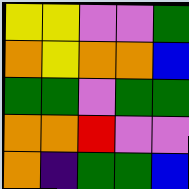[["yellow", "yellow", "violet", "violet", "green"], ["orange", "yellow", "orange", "orange", "blue"], ["green", "green", "violet", "green", "green"], ["orange", "orange", "red", "violet", "violet"], ["orange", "indigo", "green", "green", "blue"]]